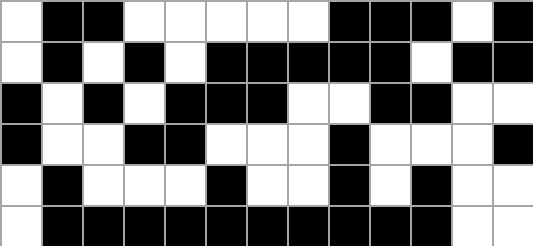[["white", "black", "black", "white", "white", "white", "white", "white", "black", "black", "black", "white", "black"], ["white", "black", "white", "black", "white", "black", "black", "black", "black", "black", "white", "black", "black"], ["black", "white", "black", "white", "black", "black", "black", "white", "white", "black", "black", "white", "white"], ["black", "white", "white", "black", "black", "white", "white", "white", "black", "white", "white", "white", "black"], ["white", "black", "white", "white", "white", "black", "white", "white", "black", "white", "black", "white", "white"], ["white", "black", "black", "black", "black", "black", "black", "black", "black", "black", "black", "white", "white"]]